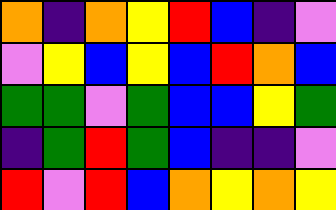[["orange", "indigo", "orange", "yellow", "red", "blue", "indigo", "violet"], ["violet", "yellow", "blue", "yellow", "blue", "red", "orange", "blue"], ["green", "green", "violet", "green", "blue", "blue", "yellow", "green"], ["indigo", "green", "red", "green", "blue", "indigo", "indigo", "violet"], ["red", "violet", "red", "blue", "orange", "yellow", "orange", "yellow"]]